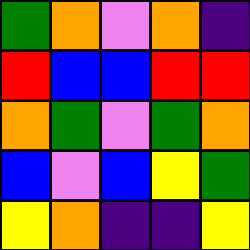[["green", "orange", "violet", "orange", "indigo"], ["red", "blue", "blue", "red", "red"], ["orange", "green", "violet", "green", "orange"], ["blue", "violet", "blue", "yellow", "green"], ["yellow", "orange", "indigo", "indigo", "yellow"]]